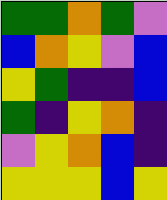[["green", "green", "orange", "green", "violet"], ["blue", "orange", "yellow", "violet", "blue"], ["yellow", "green", "indigo", "indigo", "blue"], ["green", "indigo", "yellow", "orange", "indigo"], ["violet", "yellow", "orange", "blue", "indigo"], ["yellow", "yellow", "yellow", "blue", "yellow"]]